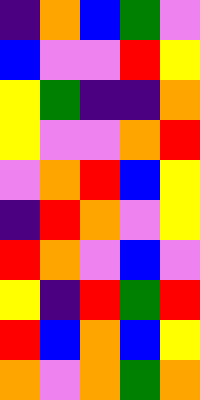[["indigo", "orange", "blue", "green", "violet"], ["blue", "violet", "violet", "red", "yellow"], ["yellow", "green", "indigo", "indigo", "orange"], ["yellow", "violet", "violet", "orange", "red"], ["violet", "orange", "red", "blue", "yellow"], ["indigo", "red", "orange", "violet", "yellow"], ["red", "orange", "violet", "blue", "violet"], ["yellow", "indigo", "red", "green", "red"], ["red", "blue", "orange", "blue", "yellow"], ["orange", "violet", "orange", "green", "orange"]]